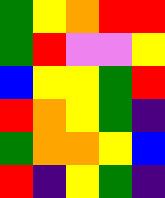[["green", "yellow", "orange", "red", "red"], ["green", "red", "violet", "violet", "yellow"], ["blue", "yellow", "yellow", "green", "red"], ["red", "orange", "yellow", "green", "indigo"], ["green", "orange", "orange", "yellow", "blue"], ["red", "indigo", "yellow", "green", "indigo"]]